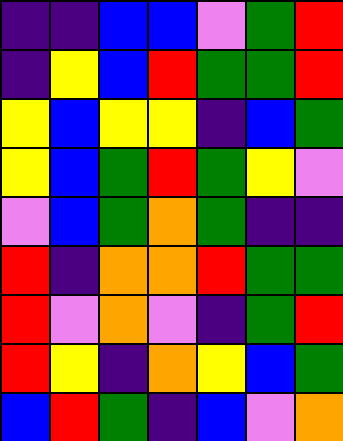[["indigo", "indigo", "blue", "blue", "violet", "green", "red"], ["indigo", "yellow", "blue", "red", "green", "green", "red"], ["yellow", "blue", "yellow", "yellow", "indigo", "blue", "green"], ["yellow", "blue", "green", "red", "green", "yellow", "violet"], ["violet", "blue", "green", "orange", "green", "indigo", "indigo"], ["red", "indigo", "orange", "orange", "red", "green", "green"], ["red", "violet", "orange", "violet", "indigo", "green", "red"], ["red", "yellow", "indigo", "orange", "yellow", "blue", "green"], ["blue", "red", "green", "indigo", "blue", "violet", "orange"]]